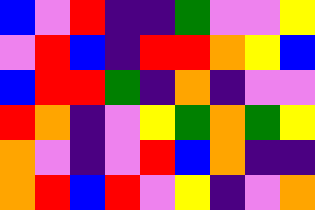[["blue", "violet", "red", "indigo", "indigo", "green", "violet", "violet", "yellow"], ["violet", "red", "blue", "indigo", "red", "red", "orange", "yellow", "blue"], ["blue", "red", "red", "green", "indigo", "orange", "indigo", "violet", "violet"], ["red", "orange", "indigo", "violet", "yellow", "green", "orange", "green", "yellow"], ["orange", "violet", "indigo", "violet", "red", "blue", "orange", "indigo", "indigo"], ["orange", "red", "blue", "red", "violet", "yellow", "indigo", "violet", "orange"]]